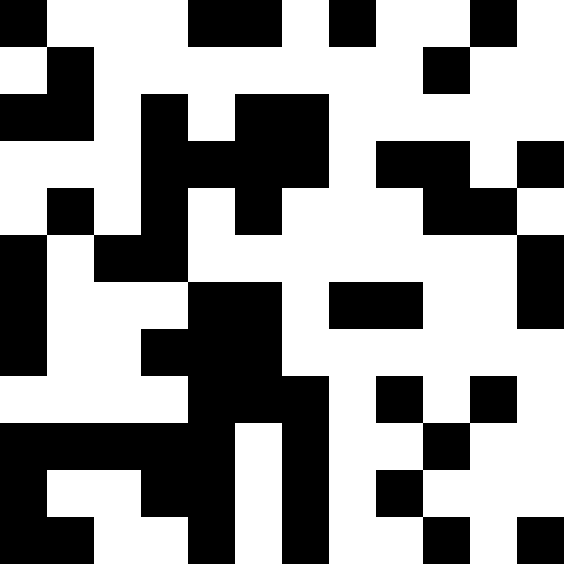[["black", "white", "white", "white", "black", "black", "white", "black", "white", "white", "black", "white"], ["white", "black", "white", "white", "white", "white", "white", "white", "white", "black", "white", "white"], ["black", "black", "white", "black", "white", "black", "black", "white", "white", "white", "white", "white"], ["white", "white", "white", "black", "black", "black", "black", "white", "black", "black", "white", "black"], ["white", "black", "white", "black", "white", "black", "white", "white", "white", "black", "black", "white"], ["black", "white", "black", "black", "white", "white", "white", "white", "white", "white", "white", "black"], ["black", "white", "white", "white", "black", "black", "white", "black", "black", "white", "white", "black"], ["black", "white", "white", "black", "black", "black", "white", "white", "white", "white", "white", "white"], ["white", "white", "white", "white", "black", "black", "black", "white", "black", "white", "black", "white"], ["black", "black", "black", "black", "black", "white", "black", "white", "white", "black", "white", "white"], ["black", "white", "white", "black", "black", "white", "black", "white", "black", "white", "white", "white"], ["black", "black", "white", "white", "black", "white", "black", "white", "white", "black", "white", "black"]]